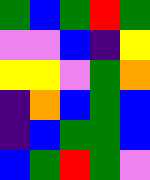[["green", "blue", "green", "red", "green"], ["violet", "violet", "blue", "indigo", "yellow"], ["yellow", "yellow", "violet", "green", "orange"], ["indigo", "orange", "blue", "green", "blue"], ["indigo", "blue", "green", "green", "blue"], ["blue", "green", "red", "green", "violet"]]